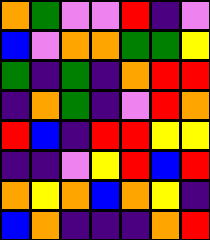[["orange", "green", "violet", "violet", "red", "indigo", "violet"], ["blue", "violet", "orange", "orange", "green", "green", "yellow"], ["green", "indigo", "green", "indigo", "orange", "red", "red"], ["indigo", "orange", "green", "indigo", "violet", "red", "orange"], ["red", "blue", "indigo", "red", "red", "yellow", "yellow"], ["indigo", "indigo", "violet", "yellow", "red", "blue", "red"], ["orange", "yellow", "orange", "blue", "orange", "yellow", "indigo"], ["blue", "orange", "indigo", "indigo", "indigo", "orange", "red"]]